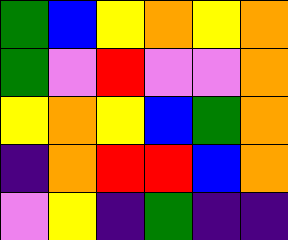[["green", "blue", "yellow", "orange", "yellow", "orange"], ["green", "violet", "red", "violet", "violet", "orange"], ["yellow", "orange", "yellow", "blue", "green", "orange"], ["indigo", "orange", "red", "red", "blue", "orange"], ["violet", "yellow", "indigo", "green", "indigo", "indigo"]]